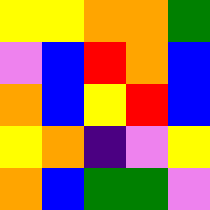[["yellow", "yellow", "orange", "orange", "green"], ["violet", "blue", "red", "orange", "blue"], ["orange", "blue", "yellow", "red", "blue"], ["yellow", "orange", "indigo", "violet", "yellow"], ["orange", "blue", "green", "green", "violet"]]